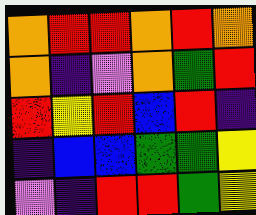[["orange", "red", "red", "orange", "red", "orange"], ["orange", "indigo", "violet", "orange", "green", "red"], ["red", "yellow", "red", "blue", "red", "indigo"], ["indigo", "blue", "blue", "green", "green", "yellow"], ["violet", "indigo", "red", "red", "green", "yellow"]]